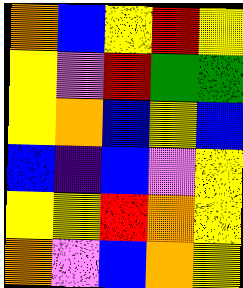[["orange", "blue", "yellow", "red", "yellow"], ["yellow", "violet", "red", "green", "green"], ["yellow", "orange", "blue", "yellow", "blue"], ["blue", "indigo", "blue", "violet", "yellow"], ["yellow", "yellow", "red", "orange", "yellow"], ["orange", "violet", "blue", "orange", "yellow"]]